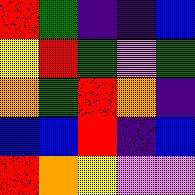[["red", "green", "indigo", "indigo", "blue"], ["yellow", "red", "green", "violet", "green"], ["orange", "green", "red", "orange", "indigo"], ["blue", "blue", "red", "indigo", "blue"], ["red", "orange", "yellow", "violet", "violet"]]